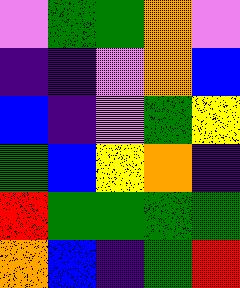[["violet", "green", "green", "orange", "violet"], ["indigo", "indigo", "violet", "orange", "blue"], ["blue", "indigo", "violet", "green", "yellow"], ["green", "blue", "yellow", "orange", "indigo"], ["red", "green", "green", "green", "green"], ["orange", "blue", "indigo", "green", "red"]]